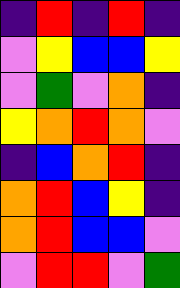[["indigo", "red", "indigo", "red", "indigo"], ["violet", "yellow", "blue", "blue", "yellow"], ["violet", "green", "violet", "orange", "indigo"], ["yellow", "orange", "red", "orange", "violet"], ["indigo", "blue", "orange", "red", "indigo"], ["orange", "red", "blue", "yellow", "indigo"], ["orange", "red", "blue", "blue", "violet"], ["violet", "red", "red", "violet", "green"]]